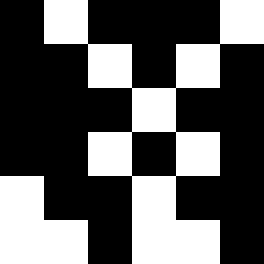[["black", "white", "black", "black", "black", "white"], ["black", "black", "white", "black", "white", "black"], ["black", "black", "black", "white", "black", "black"], ["black", "black", "white", "black", "white", "black"], ["white", "black", "black", "white", "black", "black"], ["white", "white", "black", "white", "white", "black"]]